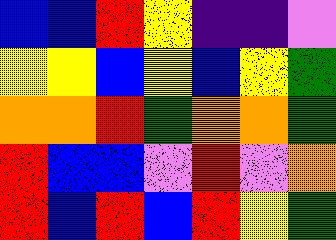[["blue", "blue", "red", "yellow", "indigo", "indigo", "violet"], ["yellow", "yellow", "blue", "yellow", "blue", "yellow", "green"], ["orange", "orange", "red", "green", "orange", "orange", "green"], ["red", "blue", "blue", "violet", "red", "violet", "orange"], ["red", "blue", "red", "blue", "red", "yellow", "green"]]